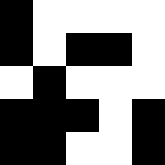[["black", "white", "white", "white", "white"], ["black", "white", "black", "black", "white"], ["white", "black", "white", "white", "white"], ["black", "black", "black", "white", "black"], ["black", "black", "white", "white", "black"]]